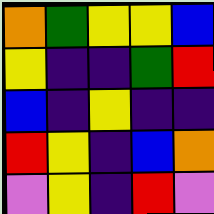[["orange", "green", "yellow", "yellow", "blue"], ["yellow", "indigo", "indigo", "green", "red"], ["blue", "indigo", "yellow", "indigo", "indigo"], ["red", "yellow", "indigo", "blue", "orange"], ["violet", "yellow", "indigo", "red", "violet"]]